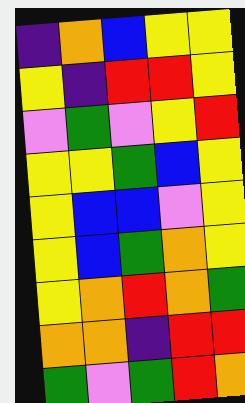[["indigo", "orange", "blue", "yellow", "yellow"], ["yellow", "indigo", "red", "red", "yellow"], ["violet", "green", "violet", "yellow", "red"], ["yellow", "yellow", "green", "blue", "yellow"], ["yellow", "blue", "blue", "violet", "yellow"], ["yellow", "blue", "green", "orange", "yellow"], ["yellow", "orange", "red", "orange", "green"], ["orange", "orange", "indigo", "red", "red"], ["green", "violet", "green", "red", "orange"]]